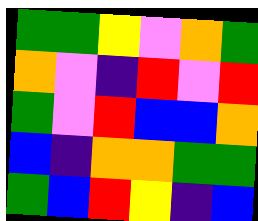[["green", "green", "yellow", "violet", "orange", "green"], ["orange", "violet", "indigo", "red", "violet", "red"], ["green", "violet", "red", "blue", "blue", "orange"], ["blue", "indigo", "orange", "orange", "green", "green"], ["green", "blue", "red", "yellow", "indigo", "blue"]]